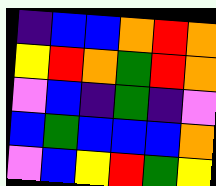[["indigo", "blue", "blue", "orange", "red", "orange"], ["yellow", "red", "orange", "green", "red", "orange"], ["violet", "blue", "indigo", "green", "indigo", "violet"], ["blue", "green", "blue", "blue", "blue", "orange"], ["violet", "blue", "yellow", "red", "green", "yellow"]]